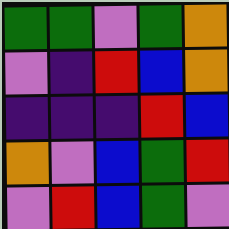[["green", "green", "violet", "green", "orange"], ["violet", "indigo", "red", "blue", "orange"], ["indigo", "indigo", "indigo", "red", "blue"], ["orange", "violet", "blue", "green", "red"], ["violet", "red", "blue", "green", "violet"]]